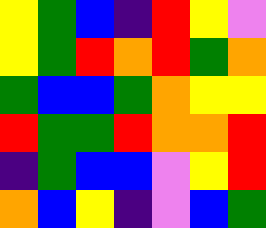[["yellow", "green", "blue", "indigo", "red", "yellow", "violet"], ["yellow", "green", "red", "orange", "red", "green", "orange"], ["green", "blue", "blue", "green", "orange", "yellow", "yellow"], ["red", "green", "green", "red", "orange", "orange", "red"], ["indigo", "green", "blue", "blue", "violet", "yellow", "red"], ["orange", "blue", "yellow", "indigo", "violet", "blue", "green"]]